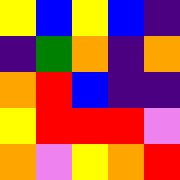[["yellow", "blue", "yellow", "blue", "indigo"], ["indigo", "green", "orange", "indigo", "orange"], ["orange", "red", "blue", "indigo", "indigo"], ["yellow", "red", "red", "red", "violet"], ["orange", "violet", "yellow", "orange", "red"]]